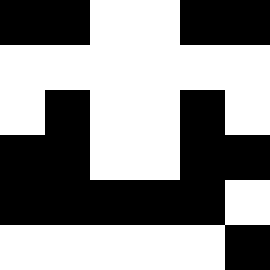[["black", "black", "white", "white", "black", "black"], ["white", "white", "white", "white", "white", "white"], ["white", "black", "white", "white", "black", "white"], ["black", "black", "white", "white", "black", "black"], ["black", "black", "black", "black", "black", "white"], ["white", "white", "white", "white", "white", "black"]]